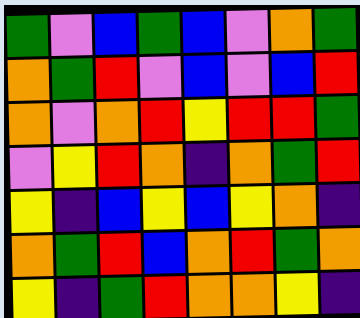[["green", "violet", "blue", "green", "blue", "violet", "orange", "green"], ["orange", "green", "red", "violet", "blue", "violet", "blue", "red"], ["orange", "violet", "orange", "red", "yellow", "red", "red", "green"], ["violet", "yellow", "red", "orange", "indigo", "orange", "green", "red"], ["yellow", "indigo", "blue", "yellow", "blue", "yellow", "orange", "indigo"], ["orange", "green", "red", "blue", "orange", "red", "green", "orange"], ["yellow", "indigo", "green", "red", "orange", "orange", "yellow", "indigo"]]